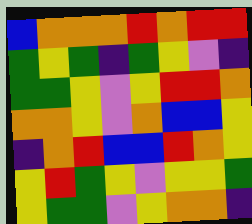[["blue", "orange", "orange", "orange", "red", "orange", "red", "red"], ["green", "yellow", "green", "indigo", "green", "yellow", "violet", "indigo"], ["green", "green", "yellow", "violet", "yellow", "red", "red", "orange"], ["orange", "orange", "yellow", "violet", "orange", "blue", "blue", "yellow"], ["indigo", "orange", "red", "blue", "blue", "red", "orange", "yellow"], ["yellow", "red", "green", "yellow", "violet", "yellow", "yellow", "green"], ["yellow", "green", "green", "violet", "yellow", "orange", "orange", "indigo"]]